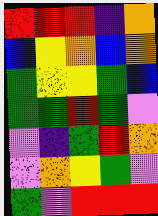[["red", "red", "red", "indigo", "orange"], ["blue", "yellow", "orange", "blue", "orange"], ["green", "yellow", "yellow", "green", "blue"], ["green", "green", "red", "green", "violet"], ["violet", "indigo", "green", "red", "orange"], ["violet", "orange", "yellow", "green", "violet"], ["green", "violet", "red", "red", "red"]]